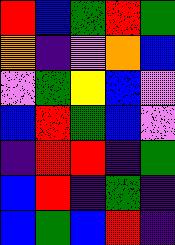[["red", "blue", "green", "red", "green"], ["orange", "indigo", "violet", "orange", "blue"], ["violet", "green", "yellow", "blue", "violet"], ["blue", "red", "green", "blue", "violet"], ["indigo", "red", "red", "indigo", "green"], ["blue", "red", "indigo", "green", "indigo"], ["blue", "green", "blue", "red", "indigo"]]